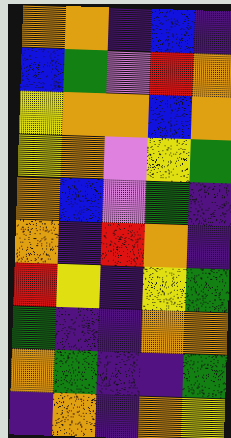[["orange", "orange", "indigo", "blue", "indigo"], ["blue", "green", "violet", "red", "orange"], ["yellow", "orange", "orange", "blue", "orange"], ["yellow", "orange", "violet", "yellow", "green"], ["orange", "blue", "violet", "green", "indigo"], ["orange", "indigo", "red", "orange", "indigo"], ["red", "yellow", "indigo", "yellow", "green"], ["green", "indigo", "indigo", "orange", "orange"], ["orange", "green", "indigo", "indigo", "green"], ["indigo", "orange", "indigo", "orange", "yellow"]]